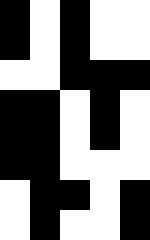[["black", "white", "black", "white", "white"], ["black", "white", "black", "white", "white"], ["white", "white", "black", "black", "black"], ["black", "black", "white", "black", "white"], ["black", "black", "white", "black", "white"], ["black", "black", "white", "white", "white"], ["white", "black", "black", "white", "black"], ["white", "black", "white", "white", "black"]]